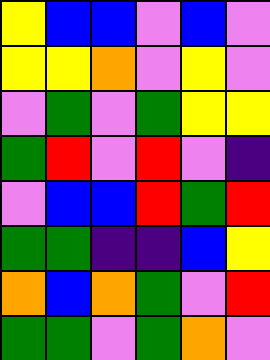[["yellow", "blue", "blue", "violet", "blue", "violet"], ["yellow", "yellow", "orange", "violet", "yellow", "violet"], ["violet", "green", "violet", "green", "yellow", "yellow"], ["green", "red", "violet", "red", "violet", "indigo"], ["violet", "blue", "blue", "red", "green", "red"], ["green", "green", "indigo", "indigo", "blue", "yellow"], ["orange", "blue", "orange", "green", "violet", "red"], ["green", "green", "violet", "green", "orange", "violet"]]